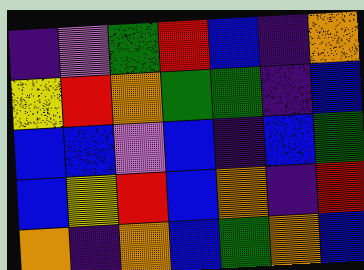[["indigo", "violet", "green", "red", "blue", "indigo", "orange"], ["yellow", "red", "orange", "green", "green", "indigo", "blue"], ["blue", "blue", "violet", "blue", "indigo", "blue", "green"], ["blue", "yellow", "red", "blue", "orange", "indigo", "red"], ["orange", "indigo", "orange", "blue", "green", "orange", "blue"]]